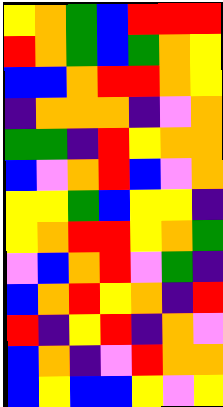[["yellow", "orange", "green", "blue", "red", "red", "red"], ["red", "orange", "green", "blue", "green", "orange", "yellow"], ["blue", "blue", "orange", "red", "red", "orange", "yellow"], ["indigo", "orange", "orange", "orange", "indigo", "violet", "orange"], ["green", "green", "indigo", "red", "yellow", "orange", "orange"], ["blue", "violet", "orange", "red", "blue", "violet", "orange"], ["yellow", "yellow", "green", "blue", "yellow", "yellow", "indigo"], ["yellow", "orange", "red", "red", "yellow", "orange", "green"], ["violet", "blue", "orange", "red", "violet", "green", "indigo"], ["blue", "orange", "red", "yellow", "orange", "indigo", "red"], ["red", "indigo", "yellow", "red", "indigo", "orange", "violet"], ["blue", "orange", "indigo", "violet", "red", "orange", "orange"], ["blue", "yellow", "blue", "blue", "yellow", "violet", "yellow"]]